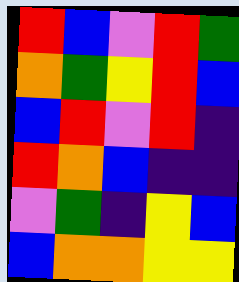[["red", "blue", "violet", "red", "green"], ["orange", "green", "yellow", "red", "blue"], ["blue", "red", "violet", "red", "indigo"], ["red", "orange", "blue", "indigo", "indigo"], ["violet", "green", "indigo", "yellow", "blue"], ["blue", "orange", "orange", "yellow", "yellow"]]